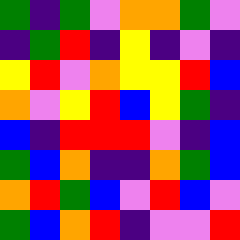[["green", "indigo", "green", "violet", "orange", "orange", "green", "violet"], ["indigo", "green", "red", "indigo", "yellow", "indigo", "violet", "indigo"], ["yellow", "red", "violet", "orange", "yellow", "yellow", "red", "blue"], ["orange", "violet", "yellow", "red", "blue", "yellow", "green", "indigo"], ["blue", "indigo", "red", "red", "red", "violet", "indigo", "blue"], ["green", "blue", "orange", "indigo", "indigo", "orange", "green", "blue"], ["orange", "red", "green", "blue", "violet", "red", "blue", "violet"], ["green", "blue", "orange", "red", "indigo", "violet", "violet", "red"]]